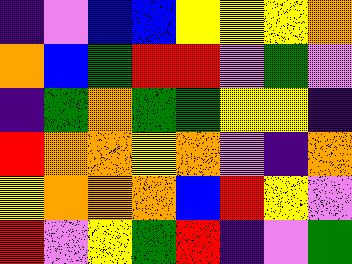[["indigo", "violet", "blue", "blue", "yellow", "yellow", "yellow", "orange"], ["orange", "blue", "green", "red", "red", "violet", "green", "violet"], ["indigo", "green", "orange", "green", "green", "yellow", "yellow", "indigo"], ["red", "orange", "orange", "yellow", "orange", "violet", "indigo", "orange"], ["yellow", "orange", "orange", "orange", "blue", "red", "yellow", "violet"], ["red", "violet", "yellow", "green", "red", "indigo", "violet", "green"]]